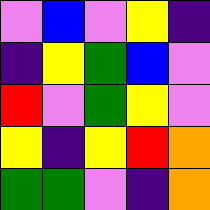[["violet", "blue", "violet", "yellow", "indigo"], ["indigo", "yellow", "green", "blue", "violet"], ["red", "violet", "green", "yellow", "violet"], ["yellow", "indigo", "yellow", "red", "orange"], ["green", "green", "violet", "indigo", "orange"]]